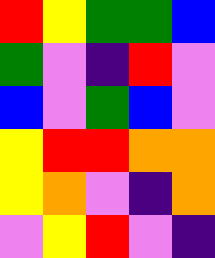[["red", "yellow", "green", "green", "blue"], ["green", "violet", "indigo", "red", "violet"], ["blue", "violet", "green", "blue", "violet"], ["yellow", "red", "red", "orange", "orange"], ["yellow", "orange", "violet", "indigo", "orange"], ["violet", "yellow", "red", "violet", "indigo"]]